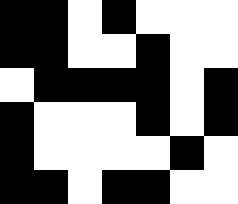[["black", "black", "white", "black", "white", "white", "white"], ["black", "black", "white", "white", "black", "white", "white"], ["white", "black", "black", "black", "black", "white", "black"], ["black", "white", "white", "white", "black", "white", "black"], ["black", "white", "white", "white", "white", "black", "white"], ["black", "black", "white", "black", "black", "white", "white"]]